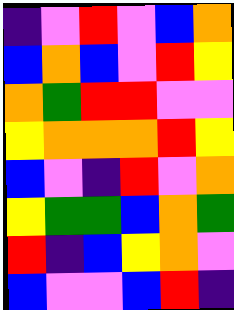[["indigo", "violet", "red", "violet", "blue", "orange"], ["blue", "orange", "blue", "violet", "red", "yellow"], ["orange", "green", "red", "red", "violet", "violet"], ["yellow", "orange", "orange", "orange", "red", "yellow"], ["blue", "violet", "indigo", "red", "violet", "orange"], ["yellow", "green", "green", "blue", "orange", "green"], ["red", "indigo", "blue", "yellow", "orange", "violet"], ["blue", "violet", "violet", "blue", "red", "indigo"]]